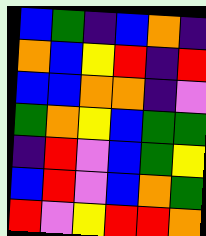[["blue", "green", "indigo", "blue", "orange", "indigo"], ["orange", "blue", "yellow", "red", "indigo", "red"], ["blue", "blue", "orange", "orange", "indigo", "violet"], ["green", "orange", "yellow", "blue", "green", "green"], ["indigo", "red", "violet", "blue", "green", "yellow"], ["blue", "red", "violet", "blue", "orange", "green"], ["red", "violet", "yellow", "red", "red", "orange"]]